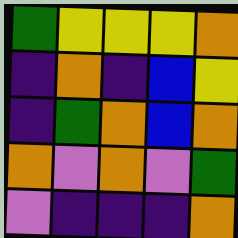[["green", "yellow", "yellow", "yellow", "orange"], ["indigo", "orange", "indigo", "blue", "yellow"], ["indigo", "green", "orange", "blue", "orange"], ["orange", "violet", "orange", "violet", "green"], ["violet", "indigo", "indigo", "indigo", "orange"]]